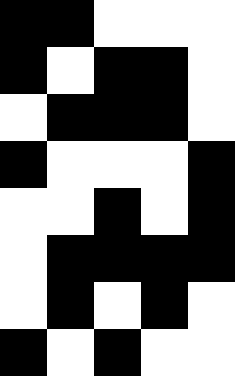[["black", "black", "white", "white", "white"], ["black", "white", "black", "black", "white"], ["white", "black", "black", "black", "white"], ["black", "white", "white", "white", "black"], ["white", "white", "black", "white", "black"], ["white", "black", "black", "black", "black"], ["white", "black", "white", "black", "white"], ["black", "white", "black", "white", "white"]]